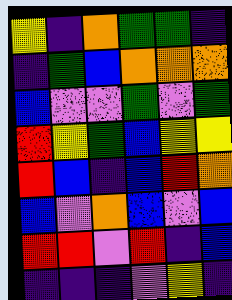[["yellow", "indigo", "orange", "green", "green", "indigo"], ["indigo", "green", "blue", "orange", "orange", "orange"], ["blue", "violet", "violet", "green", "violet", "green"], ["red", "yellow", "green", "blue", "yellow", "yellow"], ["red", "blue", "indigo", "blue", "red", "orange"], ["blue", "violet", "orange", "blue", "violet", "blue"], ["red", "red", "violet", "red", "indigo", "blue"], ["indigo", "indigo", "indigo", "violet", "yellow", "indigo"]]